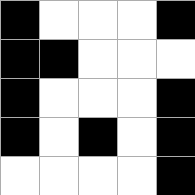[["black", "white", "white", "white", "black"], ["black", "black", "white", "white", "white"], ["black", "white", "white", "white", "black"], ["black", "white", "black", "white", "black"], ["white", "white", "white", "white", "black"]]